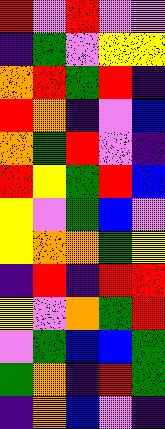[["red", "violet", "red", "violet", "violet"], ["indigo", "green", "violet", "yellow", "yellow"], ["orange", "red", "green", "red", "indigo"], ["red", "orange", "indigo", "violet", "blue"], ["orange", "green", "red", "violet", "indigo"], ["red", "yellow", "green", "red", "blue"], ["yellow", "violet", "green", "blue", "violet"], ["yellow", "orange", "orange", "green", "yellow"], ["indigo", "red", "indigo", "red", "red"], ["yellow", "violet", "orange", "green", "red"], ["violet", "green", "blue", "blue", "green"], ["green", "orange", "indigo", "red", "green"], ["indigo", "orange", "blue", "violet", "indigo"]]